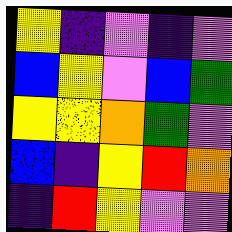[["yellow", "indigo", "violet", "indigo", "violet"], ["blue", "yellow", "violet", "blue", "green"], ["yellow", "yellow", "orange", "green", "violet"], ["blue", "indigo", "yellow", "red", "orange"], ["indigo", "red", "yellow", "violet", "violet"]]